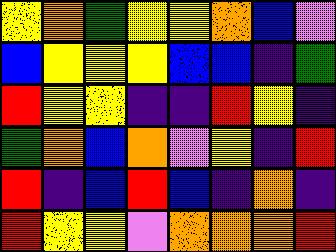[["yellow", "orange", "green", "yellow", "yellow", "orange", "blue", "violet"], ["blue", "yellow", "yellow", "yellow", "blue", "blue", "indigo", "green"], ["red", "yellow", "yellow", "indigo", "indigo", "red", "yellow", "indigo"], ["green", "orange", "blue", "orange", "violet", "yellow", "indigo", "red"], ["red", "indigo", "blue", "red", "blue", "indigo", "orange", "indigo"], ["red", "yellow", "yellow", "violet", "orange", "orange", "orange", "red"]]